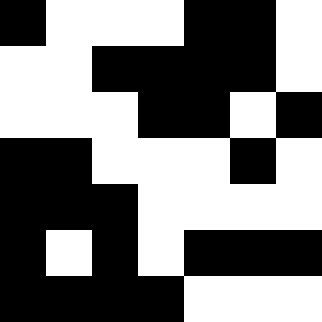[["black", "white", "white", "white", "black", "black", "white"], ["white", "white", "black", "black", "black", "black", "white"], ["white", "white", "white", "black", "black", "white", "black"], ["black", "black", "white", "white", "white", "black", "white"], ["black", "black", "black", "white", "white", "white", "white"], ["black", "white", "black", "white", "black", "black", "black"], ["black", "black", "black", "black", "white", "white", "white"]]